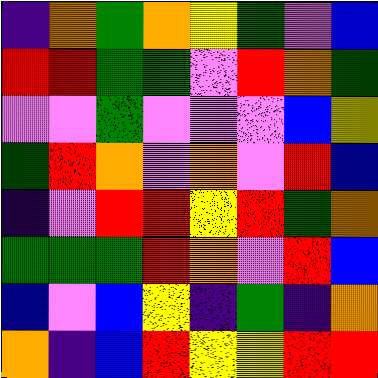[["indigo", "orange", "green", "orange", "yellow", "green", "violet", "blue"], ["red", "red", "green", "green", "violet", "red", "orange", "green"], ["violet", "violet", "green", "violet", "violet", "violet", "blue", "yellow"], ["green", "red", "orange", "violet", "orange", "violet", "red", "blue"], ["indigo", "violet", "red", "red", "yellow", "red", "green", "orange"], ["green", "green", "green", "red", "orange", "violet", "red", "blue"], ["blue", "violet", "blue", "yellow", "indigo", "green", "indigo", "orange"], ["orange", "indigo", "blue", "red", "yellow", "yellow", "red", "red"]]